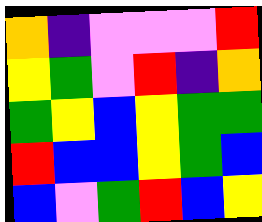[["orange", "indigo", "violet", "violet", "violet", "red"], ["yellow", "green", "violet", "red", "indigo", "orange"], ["green", "yellow", "blue", "yellow", "green", "green"], ["red", "blue", "blue", "yellow", "green", "blue"], ["blue", "violet", "green", "red", "blue", "yellow"]]